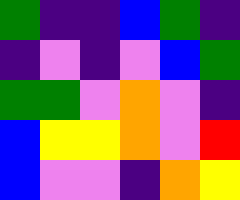[["green", "indigo", "indigo", "blue", "green", "indigo"], ["indigo", "violet", "indigo", "violet", "blue", "green"], ["green", "green", "violet", "orange", "violet", "indigo"], ["blue", "yellow", "yellow", "orange", "violet", "red"], ["blue", "violet", "violet", "indigo", "orange", "yellow"]]